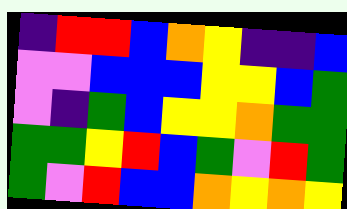[["indigo", "red", "red", "blue", "orange", "yellow", "indigo", "indigo", "blue"], ["violet", "violet", "blue", "blue", "blue", "yellow", "yellow", "blue", "green"], ["violet", "indigo", "green", "blue", "yellow", "yellow", "orange", "green", "green"], ["green", "green", "yellow", "red", "blue", "green", "violet", "red", "green"], ["green", "violet", "red", "blue", "blue", "orange", "yellow", "orange", "yellow"]]